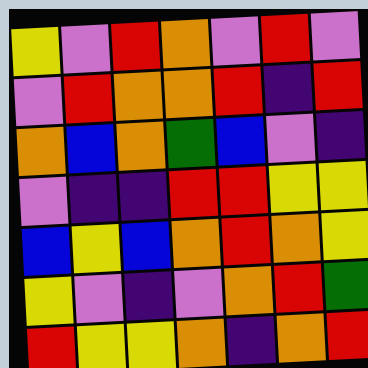[["yellow", "violet", "red", "orange", "violet", "red", "violet"], ["violet", "red", "orange", "orange", "red", "indigo", "red"], ["orange", "blue", "orange", "green", "blue", "violet", "indigo"], ["violet", "indigo", "indigo", "red", "red", "yellow", "yellow"], ["blue", "yellow", "blue", "orange", "red", "orange", "yellow"], ["yellow", "violet", "indigo", "violet", "orange", "red", "green"], ["red", "yellow", "yellow", "orange", "indigo", "orange", "red"]]